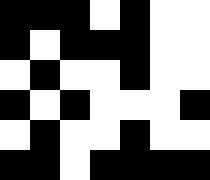[["black", "black", "black", "white", "black", "white", "white"], ["black", "white", "black", "black", "black", "white", "white"], ["white", "black", "white", "white", "black", "white", "white"], ["black", "white", "black", "white", "white", "white", "black"], ["white", "black", "white", "white", "black", "white", "white"], ["black", "black", "white", "black", "black", "black", "black"]]